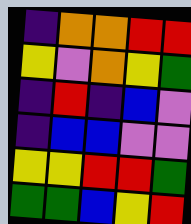[["indigo", "orange", "orange", "red", "red"], ["yellow", "violet", "orange", "yellow", "green"], ["indigo", "red", "indigo", "blue", "violet"], ["indigo", "blue", "blue", "violet", "violet"], ["yellow", "yellow", "red", "red", "green"], ["green", "green", "blue", "yellow", "red"]]